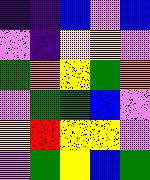[["indigo", "indigo", "blue", "violet", "blue"], ["violet", "indigo", "yellow", "yellow", "violet"], ["green", "orange", "yellow", "green", "orange"], ["violet", "green", "green", "blue", "violet"], ["yellow", "red", "yellow", "yellow", "violet"], ["violet", "green", "yellow", "blue", "green"]]